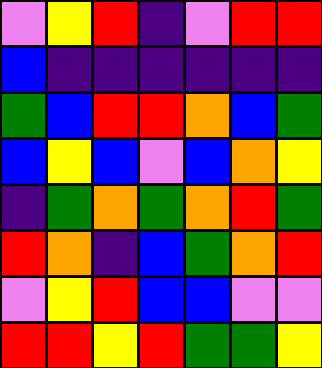[["violet", "yellow", "red", "indigo", "violet", "red", "red"], ["blue", "indigo", "indigo", "indigo", "indigo", "indigo", "indigo"], ["green", "blue", "red", "red", "orange", "blue", "green"], ["blue", "yellow", "blue", "violet", "blue", "orange", "yellow"], ["indigo", "green", "orange", "green", "orange", "red", "green"], ["red", "orange", "indigo", "blue", "green", "orange", "red"], ["violet", "yellow", "red", "blue", "blue", "violet", "violet"], ["red", "red", "yellow", "red", "green", "green", "yellow"]]